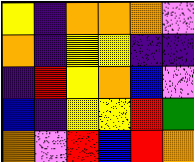[["yellow", "indigo", "orange", "orange", "orange", "violet"], ["orange", "indigo", "yellow", "yellow", "indigo", "indigo"], ["indigo", "red", "yellow", "orange", "blue", "violet"], ["blue", "indigo", "yellow", "yellow", "red", "green"], ["orange", "violet", "red", "blue", "red", "orange"]]